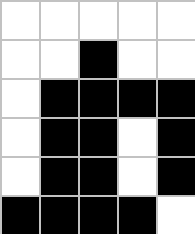[["white", "white", "white", "white", "white"], ["white", "white", "black", "white", "white"], ["white", "black", "black", "black", "black"], ["white", "black", "black", "white", "black"], ["white", "black", "black", "white", "black"], ["black", "black", "black", "black", "white"]]